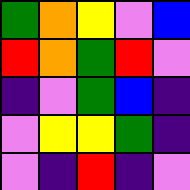[["green", "orange", "yellow", "violet", "blue"], ["red", "orange", "green", "red", "violet"], ["indigo", "violet", "green", "blue", "indigo"], ["violet", "yellow", "yellow", "green", "indigo"], ["violet", "indigo", "red", "indigo", "violet"]]